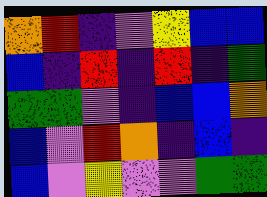[["orange", "red", "indigo", "violet", "yellow", "blue", "blue"], ["blue", "indigo", "red", "indigo", "red", "indigo", "green"], ["green", "green", "violet", "indigo", "blue", "blue", "orange"], ["blue", "violet", "red", "orange", "indigo", "blue", "indigo"], ["blue", "violet", "yellow", "violet", "violet", "green", "green"]]